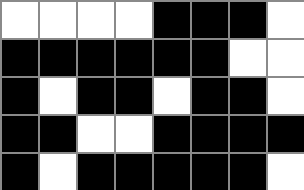[["white", "white", "white", "white", "black", "black", "black", "white"], ["black", "black", "black", "black", "black", "black", "white", "white"], ["black", "white", "black", "black", "white", "black", "black", "white"], ["black", "black", "white", "white", "black", "black", "black", "black"], ["black", "white", "black", "black", "black", "black", "black", "white"]]